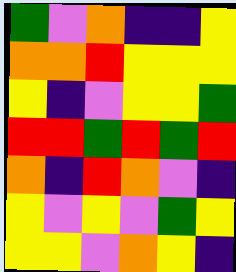[["green", "violet", "orange", "indigo", "indigo", "yellow"], ["orange", "orange", "red", "yellow", "yellow", "yellow"], ["yellow", "indigo", "violet", "yellow", "yellow", "green"], ["red", "red", "green", "red", "green", "red"], ["orange", "indigo", "red", "orange", "violet", "indigo"], ["yellow", "violet", "yellow", "violet", "green", "yellow"], ["yellow", "yellow", "violet", "orange", "yellow", "indigo"]]